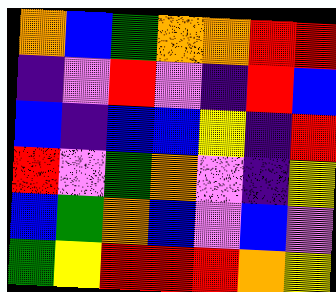[["orange", "blue", "green", "orange", "orange", "red", "red"], ["indigo", "violet", "red", "violet", "indigo", "red", "blue"], ["blue", "indigo", "blue", "blue", "yellow", "indigo", "red"], ["red", "violet", "green", "orange", "violet", "indigo", "yellow"], ["blue", "green", "orange", "blue", "violet", "blue", "violet"], ["green", "yellow", "red", "red", "red", "orange", "yellow"]]